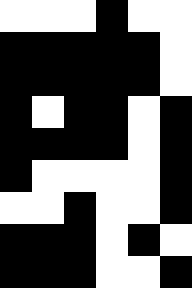[["white", "white", "white", "black", "white", "white"], ["black", "black", "black", "black", "black", "white"], ["black", "black", "black", "black", "black", "white"], ["black", "white", "black", "black", "white", "black"], ["black", "black", "black", "black", "white", "black"], ["black", "white", "white", "white", "white", "black"], ["white", "white", "black", "white", "white", "black"], ["black", "black", "black", "white", "black", "white"], ["black", "black", "black", "white", "white", "black"]]